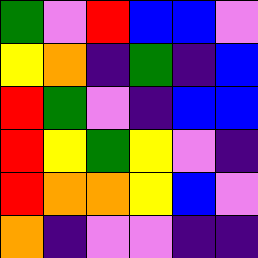[["green", "violet", "red", "blue", "blue", "violet"], ["yellow", "orange", "indigo", "green", "indigo", "blue"], ["red", "green", "violet", "indigo", "blue", "blue"], ["red", "yellow", "green", "yellow", "violet", "indigo"], ["red", "orange", "orange", "yellow", "blue", "violet"], ["orange", "indigo", "violet", "violet", "indigo", "indigo"]]